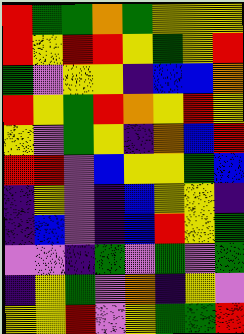[["red", "green", "green", "orange", "green", "yellow", "yellow", "yellow"], ["red", "yellow", "red", "red", "yellow", "green", "yellow", "red"], ["green", "violet", "yellow", "yellow", "indigo", "blue", "blue", "orange"], ["red", "yellow", "green", "red", "orange", "yellow", "red", "yellow"], ["yellow", "violet", "green", "yellow", "indigo", "orange", "blue", "red"], ["red", "red", "violet", "blue", "yellow", "yellow", "green", "blue"], ["indigo", "yellow", "violet", "indigo", "blue", "yellow", "yellow", "indigo"], ["indigo", "blue", "violet", "indigo", "blue", "red", "yellow", "green"], ["violet", "violet", "indigo", "green", "violet", "green", "violet", "green"], ["indigo", "yellow", "green", "violet", "orange", "indigo", "yellow", "violet"], ["yellow", "yellow", "red", "violet", "yellow", "green", "green", "red"]]